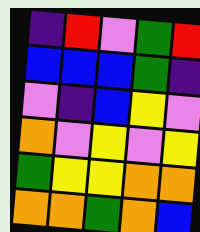[["indigo", "red", "violet", "green", "red"], ["blue", "blue", "blue", "green", "indigo"], ["violet", "indigo", "blue", "yellow", "violet"], ["orange", "violet", "yellow", "violet", "yellow"], ["green", "yellow", "yellow", "orange", "orange"], ["orange", "orange", "green", "orange", "blue"]]